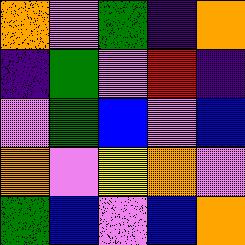[["orange", "violet", "green", "indigo", "orange"], ["indigo", "green", "violet", "red", "indigo"], ["violet", "green", "blue", "violet", "blue"], ["orange", "violet", "yellow", "orange", "violet"], ["green", "blue", "violet", "blue", "orange"]]